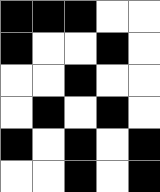[["black", "black", "black", "white", "white"], ["black", "white", "white", "black", "white"], ["white", "white", "black", "white", "white"], ["white", "black", "white", "black", "white"], ["black", "white", "black", "white", "black"], ["white", "white", "black", "white", "black"]]